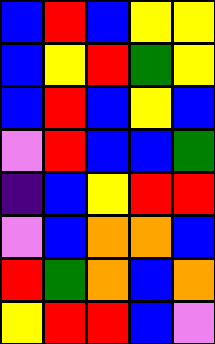[["blue", "red", "blue", "yellow", "yellow"], ["blue", "yellow", "red", "green", "yellow"], ["blue", "red", "blue", "yellow", "blue"], ["violet", "red", "blue", "blue", "green"], ["indigo", "blue", "yellow", "red", "red"], ["violet", "blue", "orange", "orange", "blue"], ["red", "green", "orange", "blue", "orange"], ["yellow", "red", "red", "blue", "violet"]]